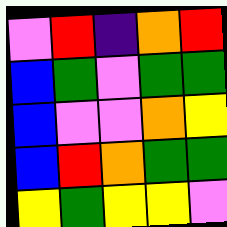[["violet", "red", "indigo", "orange", "red"], ["blue", "green", "violet", "green", "green"], ["blue", "violet", "violet", "orange", "yellow"], ["blue", "red", "orange", "green", "green"], ["yellow", "green", "yellow", "yellow", "violet"]]